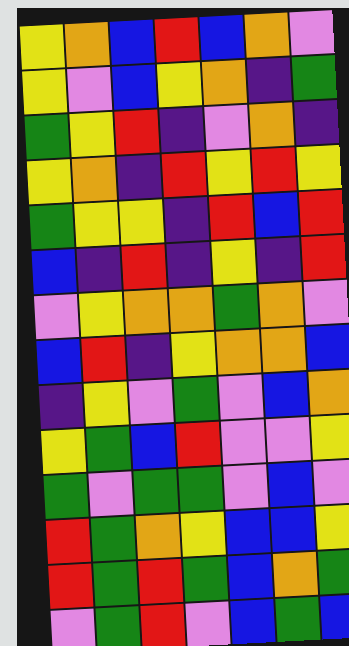[["yellow", "orange", "blue", "red", "blue", "orange", "violet"], ["yellow", "violet", "blue", "yellow", "orange", "indigo", "green"], ["green", "yellow", "red", "indigo", "violet", "orange", "indigo"], ["yellow", "orange", "indigo", "red", "yellow", "red", "yellow"], ["green", "yellow", "yellow", "indigo", "red", "blue", "red"], ["blue", "indigo", "red", "indigo", "yellow", "indigo", "red"], ["violet", "yellow", "orange", "orange", "green", "orange", "violet"], ["blue", "red", "indigo", "yellow", "orange", "orange", "blue"], ["indigo", "yellow", "violet", "green", "violet", "blue", "orange"], ["yellow", "green", "blue", "red", "violet", "violet", "yellow"], ["green", "violet", "green", "green", "violet", "blue", "violet"], ["red", "green", "orange", "yellow", "blue", "blue", "yellow"], ["red", "green", "red", "green", "blue", "orange", "green"], ["violet", "green", "red", "violet", "blue", "green", "blue"]]